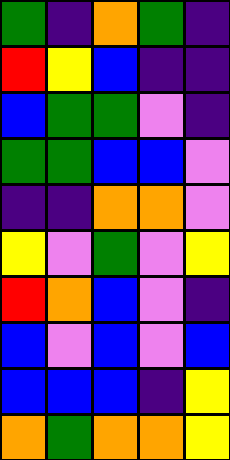[["green", "indigo", "orange", "green", "indigo"], ["red", "yellow", "blue", "indigo", "indigo"], ["blue", "green", "green", "violet", "indigo"], ["green", "green", "blue", "blue", "violet"], ["indigo", "indigo", "orange", "orange", "violet"], ["yellow", "violet", "green", "violet", "yellow"], ["red", "orange", "blue", "violet", "indigo"], ["blue", "violet", "blue", "violet", "blue"], ["blue", "blue", "blue", "indigo", "yellow"], ["orange", "green", "orange", "orange", "yellow"]]